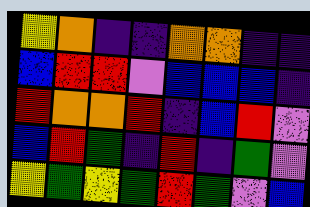[["yellow", "orange", "indigo", "indigo", "orange", "orange", "indigo", "indigo"], ["blue", "red", "red", "violet", "blue", "blue", "blue", "indigo"], ["red", "orange", "orange", "red", "indigo", "blue", "red", "violet"], ["blue", "red", "green", "indigo", "red", "indigo", "green", "violet"], ["yellow", "green", "yellow", "green", "red", "green", "violet", "blue"]]